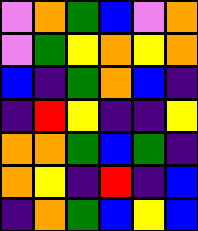[["violet", "orange", "green", "blue", "violet", "orange"], ["violet", "green", "yellow", "orange", "yellow", "orange"], ["blue", "indigo", "green", "orange", "blue", "indigo"], ["indigo", "red", "yellow", "indigo", "indigo", "yellow"], ["orange", "orange", "green", "blue", "green", "indigo"], ["orange", "yellow", "indigo", "red", "indigo", "blue"], ["indigo", "orange", "green", "blue", "yellow", "blue"]]